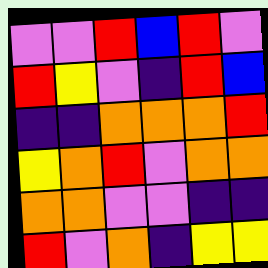[["violet", "violet", "red", "blue", "red", "violet"], ["red", "yellow", "violet", "indigo", "red", "blue"], ["indigo", "indigo", "orange", "orange", "orange", "red"], ["yellow", "orange", "red", "violet", "orange", "orange"], ["orange", "orange", "violet", "violet", "indigo", "indigo"], ["red", "violet", "orange", "indigo", "yellow", "yellow"]]